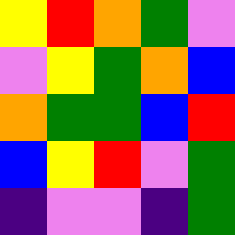[["yellow", "red", "orange", "green", "violet"], ["violet", "yellow", "green", "orange", "blue"], ["orange", "green", "green", "blue", "red"], ["blue", "yellow", "red", "violet", "green"], ["indigo", "violet", "violet", "indigo", "green"]]